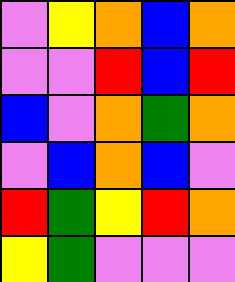[["violet", "yellow", "orange", "blue", "orange"], ["violet", "violet", "red", "blue", "red"], ["blue", "violet", "orange", "green", "orange"], ["violet", "blue", "orange", "blue", "violet"], ["red", "green", "yellow", "red", "orange"], ["yellow", "green", "violet", "violet", "violet"]]